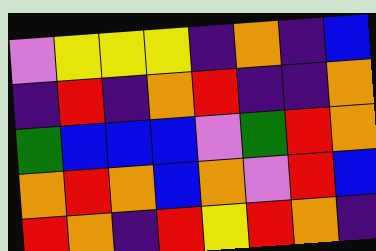[["violet", "yellow", "yellow", "yellow", "indigo", "orange", "indigo", "blue"], ["indigo", "red", "indigo", "orange", "red", "indigo", "indigo", "orange"], ["green", "blue", "blue", "blue", "violet", "green", "red", "orange"], ["orange", "red", "orange", "blue", "orange", "violet", "red", "blue"], ["red", "orange", "indigo", "red", "yellow", "red", "orange", "indigo"]]